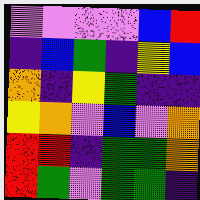[["violet", "violet", "violet", "violet", "blue", "red"], ["indigo", "blue", "green", "indigo", "yellow", "blue"], ["orange", "indigo", "yellow", "green", "indigo", "indigo"], ["yellow", "orange", "violet", "blue", "violet", "orange"], ["red", "red", "indigo", "green", "green", "orange"], ["red", "green", "violet", "green", "green", "indigo"]]